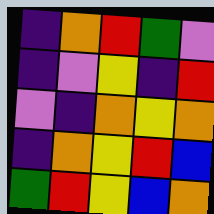[["indigo", "orange", "red", "green", "violet"], ["indigo", "violet", "yellow", "indigo", "red"], ["violet", "indigo", "orange", "yellow", "orange"], ["indigo", "orange", "yellow", "red", "blue"], ["green", "red", "yellow", "blue", "orange"]]